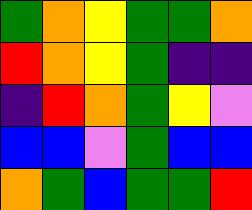[["green", "orange", "yellow", "green", "green", "orange"], ["red", "orange", "yellow", "green", "indigo", "indigo"], ["indigo", "red", "orange", "green", "yellow", "violet"], ["blue", "blue", "violet", "green", "blue", "blue"], ["orange", "green", "blue", "green", "green", "red"]]